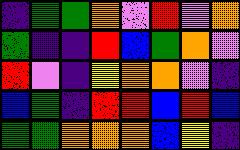[["indigo", "green", "green", "orange", "violet", "red", "violet", "orange"], ["green", "indigo", "indigo", "red", "blue", "green", "orange", "violet"], ["red", "violet", "indigo", "yellow", "orange", "orange", "violet", "indigo"], ["blue", "green", "indigo", "red", "red", "blue", "red", "blue"], ["green", "green", "orange", "orange", "orange", "blue", "yellow", "indigo"]]